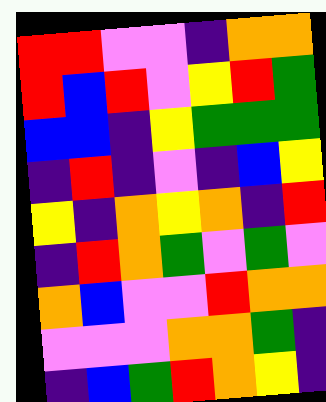[["red", "red", "violet", "violet", "indigo", "orange", "orange"], ["red", "blue", "red", "violet", "yellow", "red", "green"], ["blue", "blue", "indigo", "yellow", "green", "green", "green"], ["indigo", "red", "indigo", "violet", "indigo", "blue", "yellow"], ["yellow", "indigo", "orange", "yellow", "orange", "indigo", "red"], ["indigo", "red", "orange", "green", "violet", "green", "violet"], ["orange", "blue", "violet", "violet", "red", "orange", "orange"], ["violet", "violet", "violet", "orange", "orange", "green", "indigo"], ["indigo", "blue", "green", "red", "orange", "yellow", "indigo"]]